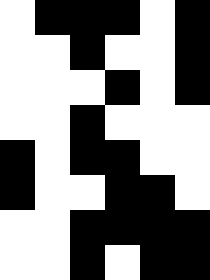[["white", "black", "black", "black", "white", "black"], ["white", "white", "black", "white", "white", "black"], ["white", "white", "white", "black", "white", "black"], ["white", "white", "black", "white", "white", "white"], ["black", "white", "black", "black", "white", "white"], ["black", "white", "white", "black", "black", "white"], ["white", "white", "black", "black", "black", "black"], ["white", "white", "black", "white", "black", "black"]]